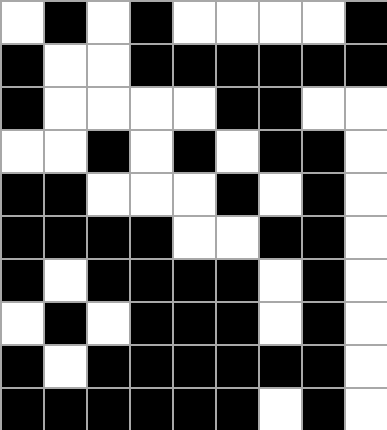[["white", "black", "white", "black", "white", "white", "white", "white", "black"], ["black", "white", "white", "black", "black", "black", "black", "black", "black"], ["black", "white", "white", "white", "white", "black", "black", "white", "white"], ["white", "white", "black", "white", "black", "white", "black", "black", "white"], ["black", "black", "white", "white", "white", "black", "white", "black", "white"], ["black", "black", "black", "black", "white", "white", "black", "black", "white"], ["black", "white", "black", "black", "black", "black", "white", "black", "white"], ["white", "black", "white", "black", "black", "black", "white", "black", "white"], ["black", "white", "black", "black", "black", "black", "black", "black", "white"], ["black", "black", "black", "black", "black", "black", "white", "black", "white"]]